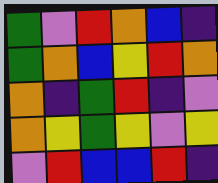[["green", "violet", "red", "orange", "blue", "indigo"], ["green", "orange", "blue", "yellow", "red", "orange"], ["orange", "indigo", "green", "red", "indigo", "violet"], ["orange", "yellow", "green", "yellow", "violet", "yellow"], ["violet", "red", "blue", "blue", "red", "indigo"]]